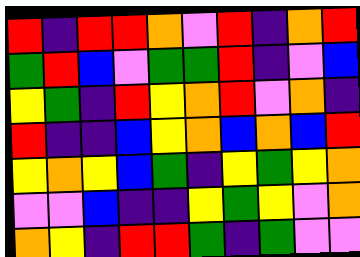[["red", "indigo", "red", "red", "orange", "violet", "red", "indigo", "orange", "red"], ["green", "red", "blue", "violet", "green", "green", "red", "indigo", "violet", "blue"], ["yellow", "green", "indigo", "red", "yellow", "orange", "red", "violet", "orange", "indigo"], ["red", "indigo", "indigo", "blue", "yellow", "orange", "blue", "orange", "blue", "red"], ["yellow", "orange", "yellow", "blue", "green", "indigo", "yellow", "green", "yellow", "orange"], ["violet", "violet", "blue", "indigo", "indigo", "yellow", "green", "yellow", "violet", "orange"], ["orange", "yellow", "indigo", "red", "red", "green", "indigo", "green", "violet", "violet"]]